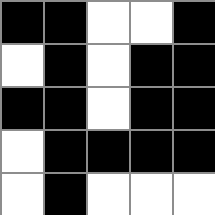[["black", "black", "white", "white", "black"], ["white", "black", "white", "black", "black"], ["black", "black", "white", "black", "black"], ["white", "black", "black", "black", "black"], ["white", "black", "white", "white", "white"]]